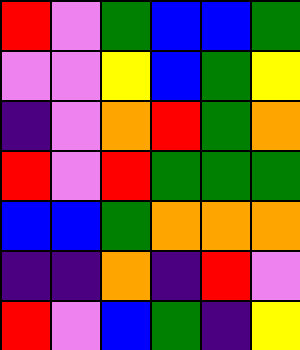[["red", "violet", "green", "blue", "blue", "green"], ["violet", "violet", "yellow", "blue", "green", "yellow"], ["indigo", "violet", "orange", "red", "green", "orange"], ["red", "violet", "red", "green", "green", "green"], ["blue", "blue", "green", "orange", "orange", "orange"], ["indigo", "indigo", "orange", "indigo", "red", "violet"], ["red", "violet", "blue", "green", "indigo", "yellow"]]